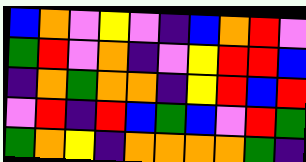[["blue", "orange", "violet", "yellow", "violet", "indigo", "blue", "orange", "red", "violet"], ["green", "red", "violet", "orange", "indigo", "violet", "yellow", "red", "red", "blue"], ["indigo", "orange", "green", "orange", "orange", "indigo", "yellow", "red", "blue", "red"], ["violet", "red", "indigo", "red", "blue", "green", "blue", "violet", "red", "green"], ["green", "orange", "yellow", "indigo", "orange", "orange", "orange", "orange", "green", "indigo"]]